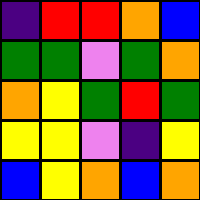[["indigo", "red", "red", "orange", "blue"], ["green", "green", "violet", "green", "orange"], ["orange", "yellow", "green", "red", "green"], ["yellow", "yellow", "violet", "indigo", "yellow"], ["blue", "yellow", "orange", "blue", "orange"]]